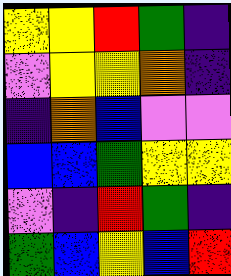[["yellow", "yellow", "red", "green", "indigo"], ["violet", "yellow", "yellow", "orange", "indigo"], ["indigo", "orange", "blue", "violet", "violet"], ["blue", "blue", "green", "yellow", "yellow"], ["violet", "indigo", "red", "green", "indigo"], ["green", "blue", "yellow", "blue", "red"]]